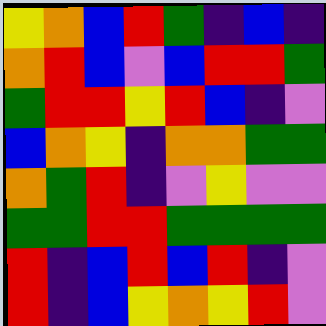[["yellow", "orange", "blue", "red", "green", "indigo", "blue", "indigo"], ["orange", "red", "blue", "violet", "blue", "red", "red", "green"], ["green", "red", "red", "yellow", "red", "blue", "indigo", "violet"], ["blue", "orange", "yellow", "indigo", "orange", "orange", "green", "green"], ["orange", "green", "red", "indigo", "violet", "yellow", "violet", "violet"], ["green", "green", "red", "red", "green", "green", "green", "green"], ["red", "indigo", "blue", "red", "blue", "red", "indigo", "violet"], ["red", "indigo", "blue", "yellow", "orange", "yellow", "red", "violet"]]